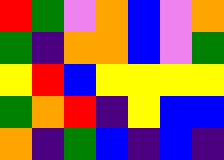[["red", "green", "violet", "orange", "blue", "violet", "orange"], ["green", "indigo", "orange", "orange", "blue", "violet", "green"], ["yellow", "red", "blue", "yellow", "yellow", "yellow", "yellow"], ["green", "orange", "red", "indigo", "yellow", "blue", "blue"], ["orange", "indigo", "green", "blue", "indigo", "blue", "indigo"]]